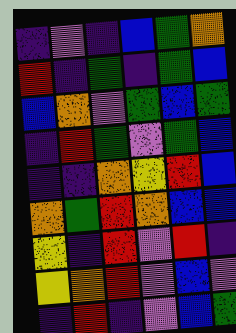[["indigo", "violet", "indigo", "blue", "green", "orange"], ["red", "indigo", "green", "indigo", "green", "blue"], ["blue", "orange", "violet", "green", "blue", "green"], ["indigo", "red", "green", "violet", "green", "blue"], ["indigo", "indigo", "orange", "yellow", "red", "blue"], ["orange", "green", "red", "orange", "blue", "blue"], ["yellow", "indigo", "red", "violet", "red", "indigo"], ["yellow", "orange", "red", "violet", "blue", "violet"], ["indigo", "red", "indigo", "violet", "blue", "green"]]